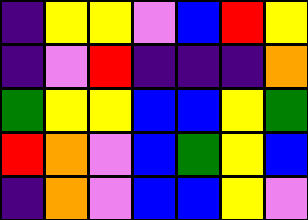[["indigo", "yellow", "yellow", "violet", "blue", "red", "yellow"], ["indigo", "violet", "red", "indigo", "indigo", "indigo", "orange"], ["green", "yellow", "yellow", "blue", "blue", "yellow", "green"], ["red", "orange", "violet", "blue", "green", "yellow", "blue"], ["indigo", "orange", "violet", "blue", "blue", "yellow", "violet"]]